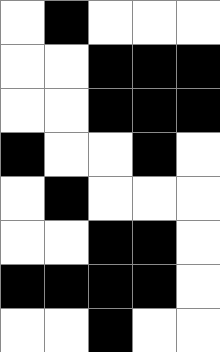[["white", "black", "white", "white", "white"], ["white", "white", "black", "black", "black"], ["white", "white", "black", "black", "black"], ["black", "white", "white", "black", "white"], ["white", "black", "white", "white", "white"], ["white", "white", "black", "black", "white"], ["black", "black", "black", "black", "white"], ["white", "white", "black", "white", "white"]]